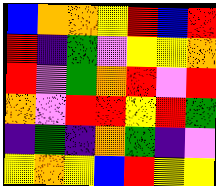[["blue", "orange", "orange", "yellow", "red", "blue", "red"], ["red", "indigo", "green", "violet", "yellow", "yellow", "orange"], ["red", "violet", "green", "orange", "red", "violet", "red"], ["orange", "violet", "red", "red", "yellow", "red", "green"], ["indigo", "green", "indigo", "orange", "green", "indigo", "violet"], ["yellow", "orange", "yellow", "blue", "red", "yellow", "yellow"]]